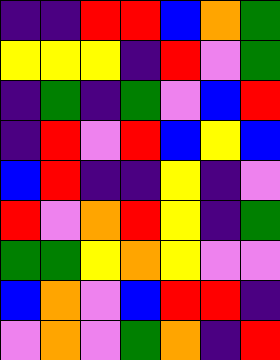[["indigo", "indigo", "red", "red", "blue", "orange", "green"], ["yellow", "yellow", "yellow", "indigo", "red", "violet", "green"], ["indigo", "green", "indigo", "green", "violet", "blue", "red"], ["indigo", "red", "violet", "red", "blue", "yellow", "blue"], ["blue", "red", "indigo", "indigo", "yellow", "indigo", "violet"], ["red", "violet", "orange", "red", "yellow", "indigo", "green"], ["green", "green", "yellow", "orange", "yellow", "violet", "violet"], ["blue", "orange", "violet", "blue", "red", "red", "indigo"], ["violet", "orange", "violet", "green", "orange", "indigo", "red"]]